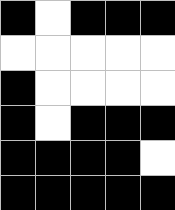[["black", "white", "black", "black", "black"], ["white", "white", "white", "white", "white"], ["black", "white", "white", "white", "white"], ["black", "white", "black", "black", "black"], ["black", "black", "black", "black", "white"], ["black", "black", "black", "black", "black"]]